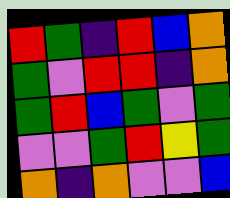[["red", "green", "indigo", "red", "blue", "orange"], ["green", "violet", "red", "red", "indigo", "orange"], ["green", "red", "blue", "green", "violet", "green"], ["violet", "violet", "green", "red", "yellow", "green"], ["orange", "indigo", "orange", "violet", "violet", "blue"]]